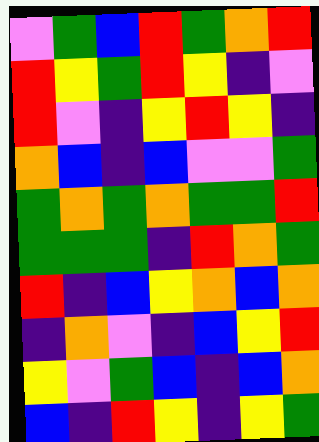[["violet", "green", "blue", "red", "green", "orange", "red"], ["red", "yellow", "green", "red", "yellow", "indigo", "violet"], ["red", "violet", "indigo", "yellow", "red", "yellow", "indigo"], ["orange", "blue", "indigo", "blue", "violet", "violet", "green"], ["green", "orange", "green", "orange", "green", "green", "red"], ["green", "green", "green", "indigo", "red", "orange", "green"], ["red", "indigo", "blue", "yellow", "orange", "blue", "orange"], ["indigo", "orange", "violet", "indigo", "blue", "yellow", "red"], ["yellow", "violet", "green", "blue", "indigo", "blue", "orange"], ["blue", "indigo", "red", "yellow", "indigo", "yellow", "green"]]